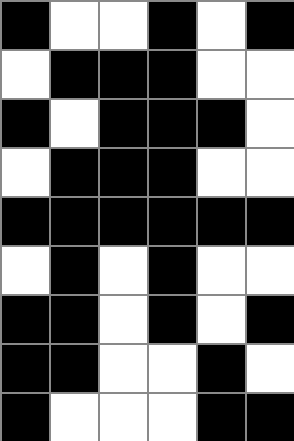[["black", "white", "white", "black", "white", "black"], ["white", "black", "black", "black", "white", "white"], ["black", "white", "black", "black", "black", "white"], ["white", "black", "black", "black", "white", "white"], ["black", "black", "black", "black", "black", "black"], ["white", "black", "white", "black", "white", "white"], ["black", "black", "white", "black", "white", "black"], ["black", "black", "white", "white", "black", "white"], ["black", "white", "white", "white", "black", "black"]]